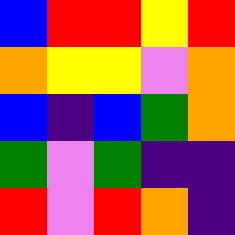[["blue", "red", "red", "yellow", "red"], ["orange", "yellow", "yellow", "violet", "orange"], ["blue", "indigo", "blue", "green", "orange"], ["green", "violet", "green", "indigo", "indigo"], ["red", "violet", "red", "orange", "indigo"]]